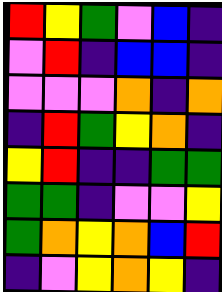[["red", "yellow", "green", "violet", "blue", "indigo"], ["violet", "red", "indigo", "blue", "blue", "indigo"], ["violet", "violet", "violet", "orange", "indigo", "orange"], ["indigo", "red", "green", "yellow", "orange", "indigo"], ["yellow", "red", "indigo", "indigo", "green", "green"], ["green", "green", "indigo", "violet", "violet", "yellow"], ["green", "orange", "yellow", "orange", "blue", "red"], ["indigo", "violet", "yellow", "orange", "yellow", "indigo"]]